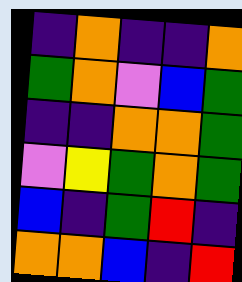[["indigo", "orange", "indigo", "indigo", "orange"], ["green", "orange", "violet", "blue", "green"], ["indigo", "indigo", "orange", "orange", "green"], ["violet", "yellow", "green", "orange", "green"], ["blue", "indigo", "green", "red", "indigo"], ["orange", "orange", "blue", "indigo", "red"]]